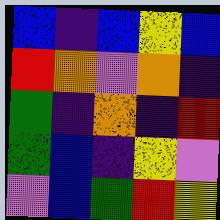[["blue", "indigo", "blue", "yellow", "blue"], ["red", "orange", "violet", "orange", "indigo"], ["green", "indigo", "orange", "indigo", "red"], ["green", "blue", "indigo", "yellow", "violet"], ["violet", "blue", "green", "red", "yellow"]]